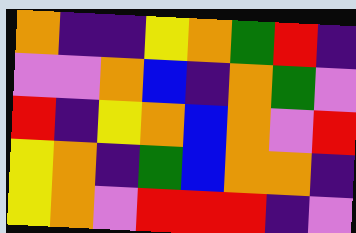[["orange", "indigo", "indigo", "yellow", "orange", "green", "red", "indigo"], ["violet", "violet", "orange", "blue", "indigo", "orange", "green", "violet"], ["red", "indigo", "yellow", "orange", "blue", "orange", "violet", "red"], ["yellow", "orange", "indigo", "green", "blue", "orange", "orange", "indigo"], ["yellow", "orange", "violet", "red", "red", "red", "indigo", "violet"]]